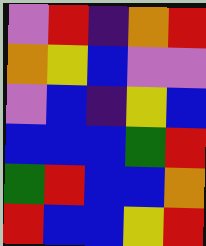[["violet", "red", "indigo", "orange", "red"], ["orange", "yellow", "blue", "violet", "violet"], ["violet", "blue", "indigo", "yellow", "blue"], ["blue", "blue", "blue", "green", "red"], ["green", "red", "blue", "blue", "orange"], ["red", "blue", "blue", "yellow", "red"]]